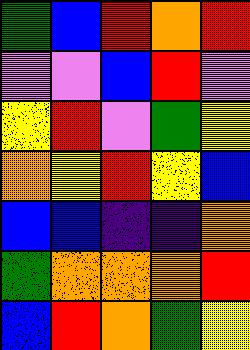[["green", "blue", "red", "orange", "red"], ["violet", "violet", "blue", "red", "violet"], ["yellow", "red", "violet", "green", "yellow"], ["orange", "yellow", "red", "yellow", "blue"], ["blue", "blue", "indigo", "indigo", "orange"], ["green", "orange", "orange", "orange", "red"], ["blue", "red", "orange", "green", "yellow"]]